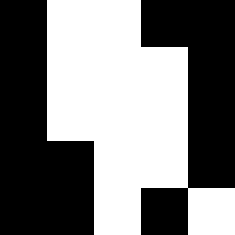[["black", "white", "white", "black", "black"], ["black", "white", "white", "white", "black"], ["black", "white", "white", "white", "black"], ["black", "black", "white", "white", "black"], ["black", "black", "white", "black", "white"]]